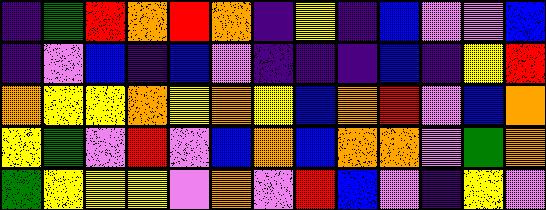[["indigo", "green", "red", "orange", "red", "orange", "indigo", "yellow", "indigo", "blue", "violet", "violet", "blue"], ["indigo", "violet", "blue", "indigo", "blue", "violet", "indigo", "indigo", "indigo", "blue", "indigo", "yellow", "red"], ["orange", "yellow", "yellow", "orange", "yellow", "orange", "yellow", "blue", "orange", "red", "violet", "blue", "orange"], ["yellow", "green", "violet", "red", "violet", "blue", "orange", "blue", "orange", "orange", "violet", "green", "orange"], ["green", "yellow", "yellow", "yellow", "violet", "orange", "violet", "red", "blue", "violet", "indigo", "yellow", "violet"]]